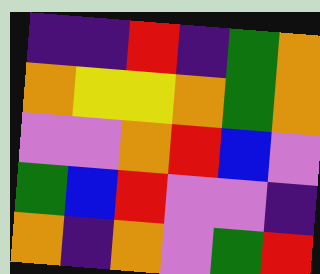[["indigo", "indigo", "red", "indigo", "green", "orange"], ["orange", "yellow", "yellow", "orange", "green", "orange"], ["violet", "violet", "orange", "red", "blue", "violet"], ["green", "blue", "red", "violet", "violet", "indigo"], ["orange", "indigo", "orange", "violet", "green", "red"]]